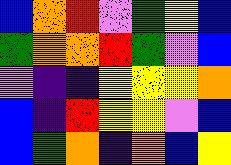[["blue", "orange", "red", "violet", "green", "yellow", "blue"], ["green", "orange", "orange", "red", "green", "violet", "blue"], ["violet", "indigo", "indigo", "yellow", "yellow", "yellow", "orange"], ["blue", "indigo", "red", "yellow", "yellow", "violet", "blue"], ["blue", "green", "orange", "indigo", "orange", "blue", "yellow"]]